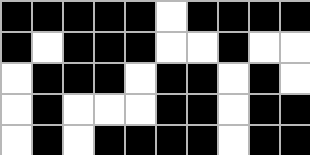[["black", "black", "black", "black", "black", "white", "black", "black", "black", "black"], ["black", "white", "black", "black", "black", "white", "white", "black", "white", "white"], ["white", "black", "black", "black", "white", "black", "black", "white", "black", "white"], ["white", "black", "white", "white", "white", "black", "black", "white", "black", "black"], ["white", "black", "white", "black", "black", "black", "black", "white", "black", "black"]]